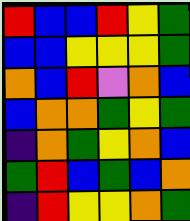[["red", "blue", "blue", "red", "yellow", "green"], ["blue", "blue", "yellow", "yellow", "yellow", "green"], ["orange", "blue", "red", "violet", "orange", "blue"], ["blue", "orange", "orange", "green", "yellow", "green"], ["indigo", "orange", "green", "yellow", "orange", "blue"], ["green", "red", "blue", "green", "blue", "orange"], ["indigo", "red", "yellow", "yellow", "orange", "green"]]